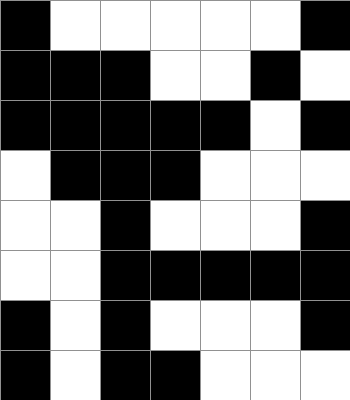[["black", "white", "white", "white", "white", "white", "black"], ["black", "black", "black", "white", "white", "black", "white"], ["black", "black", "black", "black", "black", "white", "black"], ["white", "black", "black", "black", "white", "white", "white"], ["white", "white", "black", "white", "white", "white", "black"], ["white", "white", "black", "black", "black", "black", "black"], ["black", "white", "black", "white", "white", "white", "black"], ["black", "white", "black", "black", "white", "white", "white"]]